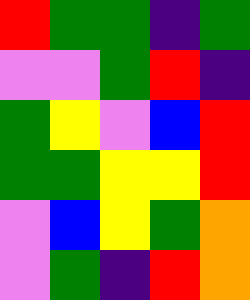[["red", "green", "green", "indigo", "green"], ["violet", "violet", "green", "red", "indigo"], ["green", "yellow", "violet", "blue", "red"], ["green", "green", "yellow", "yellow", "red"], ["violet", "blue", "yellow", "green", "orange"], ["violet", "green", "indigo", "red", "orange"]]